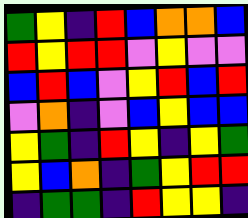[["green", "yellow", "indigo", "red", "blue", "orange", "orange", "blue"], ["red", "yellow", "red", "red", "violet", "yellow", "violet", "violet"], ["blue", "red", "blue", "violet", "yellow", "red", "blue", "red"], ["violet", "orange", "indigo", "violet", "blue", "yellow", "blue", "blue"], ["yellow", "green", "indigo", "red", "yellow", "indigo", "yellow", "green"], ["yellow", "blue", "orange", "indigo", "green", "yellow", "red", "red"], ["indigo", "green", "green", "indigo", "red", "yellow", "yellow", "indigo"]]